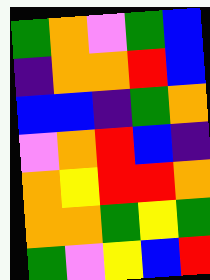[["green", "orange", "violet", "green", "blue"], ["indigo", "orange", "orange", "red", "blue"], ["blue", "blue", "indigo", "green", "orange"], ["violet", "orange", "red", "blue", "indigo"], ["orange", "yellow", "red", "red", "orange"], ["orange", "orange", "green", "yellow", "green"], ["green", "violet", "yellow", "blue", "red"]]